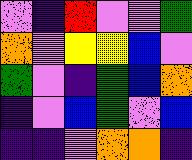[["violet", "indigo", "red", "violet", "violet", "green"], ["orange", "violet", "yellow", "yellow", "blue", "violet"], ["green", "violet", "indigo", "green", "blue", "orange"], ["indigo", "violet", "blue", "green", "violet", "blue"], ["indigo", "indigo", "violet", "orange", "orange", "indigo"]]